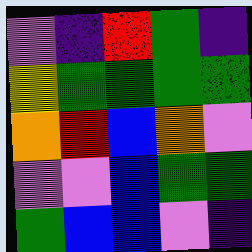[["violet", "indigo", "red", "green", "indigo"], ["yellow", "green", "green", "green", "green"], ["orange", "red", "blue", "orange", "violet"], ["violet", "violet", "blue", "green", "green"], ["green", "blue", "blue", "violet", "indigo"]]